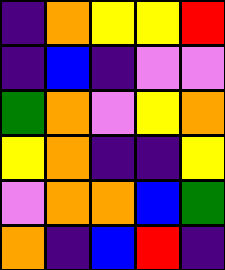[["indigo", "orange", "yellow", "yellow", "red"], ["indigo", "blue", "indigo", "violet", "violet"], ["green", "orange", "violet", "yellow", "orange"], ["yellow", "orange", "indigo", "indigo", "yellow"], ["violet", "orange", "orange", "blue", "green"], ["orange", "indigo", "blue", "red", "indigo"]]